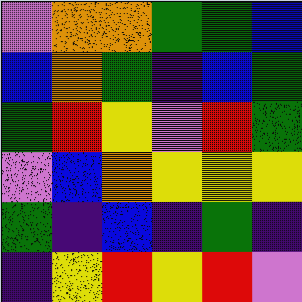[["violet", "orange", "orange", "green", "green", "blue"], ["blue", "orange", "green", "indigo", "blue", "green"], ["green", "red", "yellow", "violet", "red", "green"], ["violet", "blue", "orange", "yellow", "yellow", "yellow"], ["green", "indigo", "blue", "indigo", "green", "indigo"], ["indigo", "yellow", "red", "yellow", "red", "violet"]]